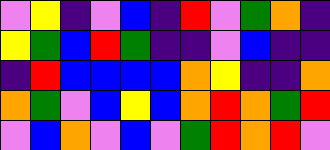[["violet", "yellow", "indigo", "violet", "blue", "indigo", "red", "violet", "green", "orange", "indigo"], ["yellow", "green", "blue", "red", "green", "indigo", "indigo", "violet", "blue", "indigo", "indigo"], ["indigo", "red", "blue", "blue", "blue", "blue", "orange", "yellow", "indigo", "indigo", "orange"], ["orange", "green", "violet", "blue", "yellow", "blue", "orange", "red", "orange", "green", "red"], ["violet", "blue", "orange", "violet", "blue", "violet", "green", "red", "orange", "red", "violet"]]